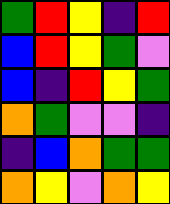[["green", "red", "yellow", "indigo", "red"], ["blue", "red", "yellow", "green", "violet"], ["blue", "indigo", "red", "yellow", "green"], ["orange", "green", "violet", "violet", "indigo"], ["indigo", "blue", "orange", "green", "green"], ["orange", "yellow", "violet", "orange", "yellow"]]